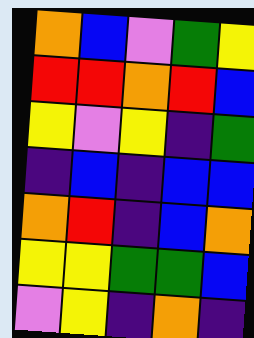[["orange", "blue", "violet", "green", "yellow"], ["red", "red", "orange", "red", "blue"], ["yellow", "violet", "yellow", "indigo", "green"], ["indigo", "blue", "indigo", "blue", "blue"], ["orange", "red", "indigo", "blue", "orange"], ["yellow", "yellow", "green", "green", "blue"], ["violet", "yellow", "indigo", "orange", "indigo"]]